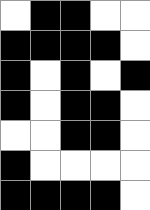[["white", "black", "black", "white", "white"], ["black", "black", "black", "black", "white"], ["black", "white", "black", "white", "black"], ["black", "white", "black", "black", "white"], ["white", "white", "black", "black", "white"], ["black", "white", "white", "white", "white"], ["black", "black", "black", "black", "white"]]